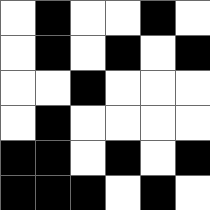[["white", "black", "white", "white", "black", "white"], ["white", "black", "white", "black", "white", "black"], ["white", "white", "black", "white", "white", "white"], ["white", "black", "white", "white", "white", "white"], ["black", "black", "white", "black", "white", "black"], ["black", "black", "black", "white", "black", "white"]]